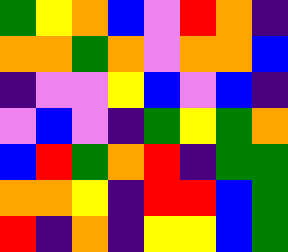[["green", "yellow", "orange", "blue", "violet", "red", "orange", "indigo"], ["orange", "orange", "green", "orange", "violet", "orange", "orange", "blue"], ["indigo", "violet", "violet", "yellow", "blue", "violet", "blue", "indigo"], ["violet", "blue", "violet", "indigo", "green", "yellow", "green", "orange"], ["blue", "red", "green", "orange", "red", "indigo", "green", "green"], ["orange", "orange", "yellow", "indigo", "red", "red", "blue", "green"], ["red", "indigo", "orange", "indigo", "yellow", "yellow", "blue", "green"]]